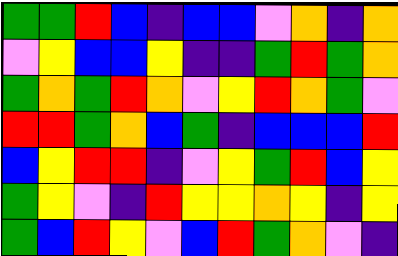[["green", "green", "red", "blue", "indigo", "blue", "blue", "violet", "orange", "indigo", "orange"], ["violet", "yellow", "blue", "blue", "yellow", "indigo", "indigo", "green", "red", "green", "orange"], ["green", "orange", "green", "red", "orange", "violet", "yellow", "red", "orange", "green", "violet"], ["red", "red", "green", "orange", "blue", "green", "indigo", "blue", "blue", "blue", "red"], ["blue", "yellow", "red", "red", "indigo", "violet", "yellow", "green", "red", "blue", "yellow"], ["green", "yellow", "violet", "indigo", "red", "yellow", "yellow", "orange", "yellow", "indigo", "yellow"], ["green", "blue", "red", "yellow", "violet", "blue", "red", "green", "orange", "violet", "indigo"]]